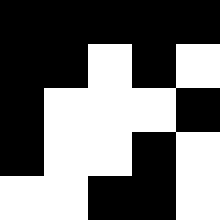[["black", "black", "black", "black", "black"], ["black", "black", "white", "black", "white"], ["black", "white", "white", "white", "black"], ["black", "white", "white", "black", "white"], ["white", "white", "black", "black", "white"]]